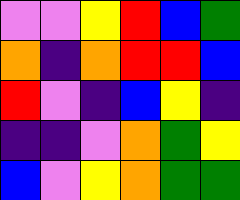[["violet", "violet", "yellow", "red", "blue", "green"], ["orange", "indigo", "orange", "red", "red", "blue"], ["red", "violet", "indigo", "blue", "yellow", "indigo"], ["indigo", "indigo", "violet", "orange", "green", "yellow"], ["blue", "violet", "yellow", "orange", "green", "green"]]